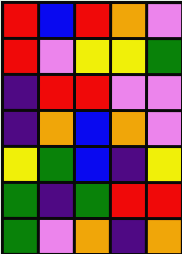[["red", "blue", "red", "orange", "violet"], ["red", "violet", "yellow", "yellow", "green"], ["indigo", "red", "red", "violet", "violet"], ["indigo", "orange", "blue", "orange", "violet"], ["yellow", "green", "blue", "indigo", "yellow"], ["green", "indigo", "green", "red", "red"], ["green", "violet", "orange", "indigo", "orange"]]